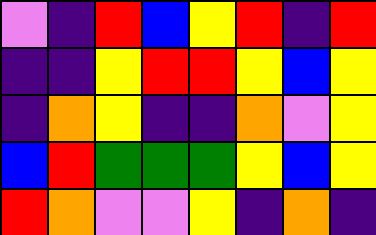[["violet", "indigo", "red", "blue", "yellow", "red", "indigo", "red"], ["indigo", "indigo", "yellow", "red", "red", "yellow", "blue", "yellow"], ["indigo", "orange", "yellow", "indigo", "indigo", "orange", "violet", "yellow"], ["blue", "red", "green", "green", "green", "yellow", "blue", "yellow"], ["red", "orange", "violet", "violet", "yellow", "indigo", "orange", "indigo"]]